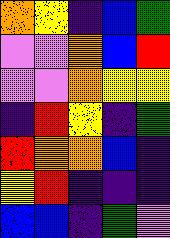[["orange", "yellow", "indigo", "blue", "green"], ["violet", "violet", "orange", "blue", "red"], ["violet", "violet", "orange", "yellow", "yellow"], ["indigo", "red", "yellow", "indigo", "green"], ["red", "orange", "orange", "blue", "indigo"], ["yellow", "red", "indigo", "indigo", "indigo"], ["blue", "blue", "indigo", "green", "violet"]]